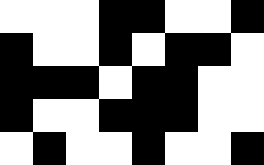[["white", "white", "white", "black", "black", "white", "white", "black"], ["black", "white", "white", "black", "white", "black", "black", "white"], ["black", "black", "black", "white", "black", "black", "white", "white"], ["black", "white", "white", "black", "black", "black", "white", "white"], ["white", "black", "white", "white", "black", "white", "white", "black"]]